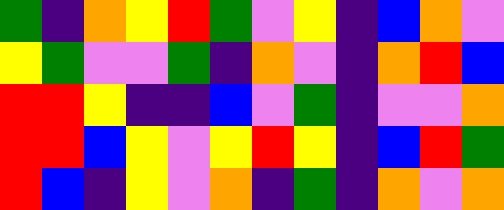[["green", "indigo", "orange", "yellow", "red", "green", "violet", "yellow", "indigo", "blue", "orange", "violet"], ["yellow", "green", "violet", "violet", "green", "indigo", "orange", "violet", "indigo", "orange", "red", "blue"], ["red", "red", "yellow", "indigo", "indigo", "blue", "violet", "green", "indigo", "violet", "violet", "orange"], ["red", "red", "blue", "yellow", "violet", "yellow", "red", "yellow", "indigo", "blue", "red", "green"], ["red", "blue", "indigo", "yellow", "violet", "orange", "indigo", "green", "indigo", "orange", "violet", "orange"]]